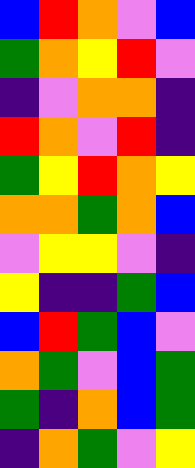[["blue", "red", "orange", "violet", "blue"], ["green", "orange", "yellow", "red", "violet"], ["indigo", "violet", "orange", "orange", "indigo"], ["red", "orange", "violet", "red", "indigo"], ["green", "yellow", "red", "orange", "yellow"], ["orange", "orange", "green", "orange", "blue"], ["violet", "yellow", "yellow", "violet", "indigo"], ["yellow", "indigo", "indigo", "green", "blue"], ["blue", "red", "green", "blue", "violet"], ["orange", "green", "violet", "blue", "green"], ["green", "indigo", "orange", "blue", "green"], ["indigo", "orange", "green", "violet", "yellow"]]